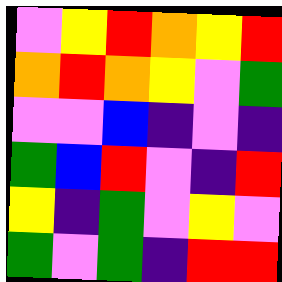[["violet", "yellow", "red", "orange", "yellow", "red"], ["orange", "red", "orange", "yellow", "violet", "green"], ["violet", "violet", "blue", "indigo", "violet", "indigo"], ["green", "blue", "red", "violet", "indigo", "red"], ["yellow", "indigo", "green", "violet", "yellow", "violet"], ["green", "violet", "green", "indigo", "red", "red"]]